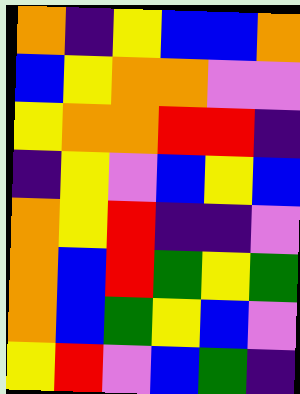[["orange", "indigo", "yellow", "blue", "blue", "orange"], ["blue", "yellow", "orange", "orange", "violet", "violet"], ["yellow", "orange", "orange", "red", "red", "indigo"], ["indigo", "yellow", "violet", "blue", "yellow", "blue"], ["orange", "yellow", "red", "indigo", "indigo", "violet"], ["orange", "blue", "red", "green", "yellow", "green"], ["orange", "blue", "green", "yellow", "blue", "violet"], ["yellow", "red", "violet", "blue", "green", "indigo"]]